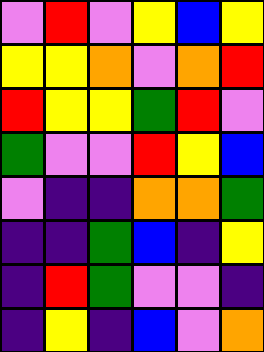[["violet", "red", "violet", "yellow", "blue", "yellow"], ["yellow", "yellow", "orange", "violet", "orange", "red"], ["red", "yellow", "yellow", "green", "red", "violet"], ["green", "violet", "violet", "red", "yellow", "blue"], ["violet", "indigo", "indigo", "orange", "orange", "green"], ["indigo", "indigo", "green", "blue", "indigo", "yellow"], ["indigo", "red", "green", "violet", "violet", "indigo"], ["indigo", "yellow", "indigo", "blue", "violet", "orange"]]